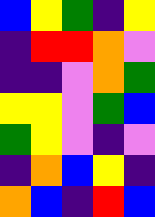[["blue", "yellow", "green", "indigo", "yellow"], ["indigo", "red", "red", "orange", "violet"], ["indigo", "indigo", "violet", "orange", "green"], ["yellow", "yellow", "violet", "green", "blue"], ["green", "yellow", "violet", "indigo", "violet"], ["indigo", "orange", "blue", "yellow", "indigo"], ["orange", "blue", "indigo", "red", "blue"]]